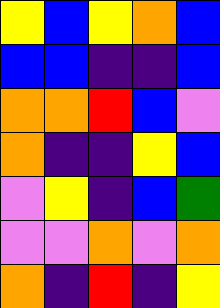[["yellow", "blue", "yellow", "orange", "blue"], ["blue", "blue", "indigo", "indigo", "blue"], ["orange", "orange", "red", "blue", "violet"], ["orange", "indigo", "indigo", "yellow", "blue"], ["violet", "yellow", "indigo", "blue", "green"], ["violet", "violet", "orange", "violet", "orange"], ["orange", "indigo", "red", "indigo", "yellow"]]